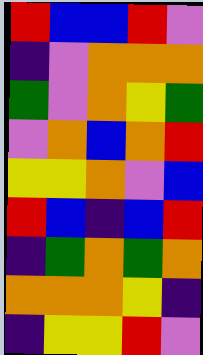[["red", "blue", "blue", "red", "violet"], ["indigo", "violet", "orange", "orange", "orange"], ["green", "violet", "orange", "yellow", "green"], ["violet", "orange", "blue", "orange", "red"], ["yellow", "yellow", "orange", "violet", "blue"], ["red", "blue", "indigo", "blue", "red"], ["indigo", "green", "orange", "green", "orange"], ["orange", "orange", "orange", "yellow", "indigo"], ["indigo", "yellow", "yellow", "red", "violet"]]